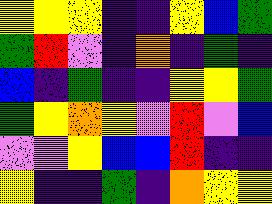[["yellow", "yellow", "yellow", "indigo", "indigo", "yellow", "blue", "green"], ["green", "red", "violet", "indigo", "orange", "indigo", "green", "indigo"], ["blue", "indigo", "green", "indigo", "indigo", "yellow", "yellow", "green"], ["green", "yellow", "orange", "yellow", "violet", "red", "violet", "blue"], ["violet", "violet", "yellow", "blue", "blue", "red", "indigo", "indigo"], ["yellow", "indigo", "indigo", "green", "indigo", "orange", "yellow", "yellow"]]